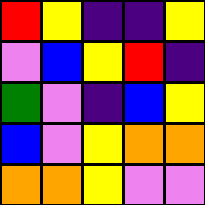[["red", "yellow", "indigo", "indigo", "yellow"], ["violet", "blue", "yellow", "red", "indigo"], ["green", "violet", "indigo", "blue", "yellow"], ["blue", "violet", "yellow", "orange", "orange"], ["orange", "orange", "yellow", "violet", "violet"]]